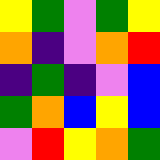[["yellow", "green", "violet", "green", "yellow"], ["orange", "indigo", "violet", "orange", "red"], ["indigo", "green", "indigo", "violet", "blue"], ["green", "orange", "blue", "yellow", "blue"], ["violet", "red", "yellow", "orange", "green"]]